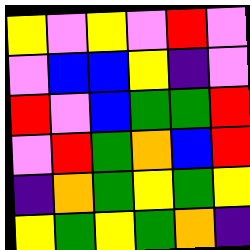[["yellow", "violet", "yellow", "violet", "red", "violet"], ["violet", "blue", "blue", "yellow", "indigo", "violet"], ["red", "violet", "blue", "green", "green", "red"], ["violet", "red", "green", "orange", "blue", "red"], ["indigo", "orange", "green", "yellow", "green", "yellow"], ["yellow", "green", "yellow", "green", "orange", "indigo"]]